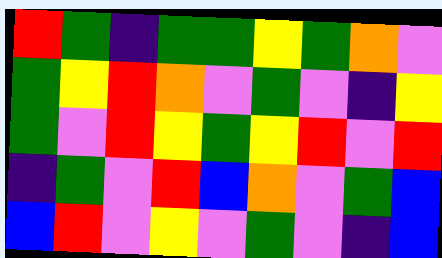[["red", "green", "indigo", "green", "green", "yellow", "green", "orange", "violet"], ["green", "yellow", "red", "orange", "violet", "green", "violet", "indigo", "yellow"], ["green", "violet", "red", "yellow", "green", "yellow", "red", "violet", "red"], ["indigo", "green", "violet", "red", "blue", "orange", "violet", "green", "blue"], ["blue", "red", "violet", "yellow", "violet", "green", "violet", "indigo", "blue"]]